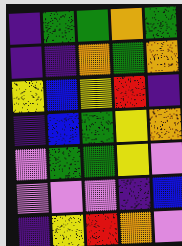[["indigo", "green", "green", "orange", "green"], ["indigo", "indigo", "orange", "green", "orange"], ["yellow", "blue", "yellow", "red", "indigo"], ["indigo", "blue", "green", "yellow", "orange"], ["violet", "green", "green", "yellow", "violet"], ["violet", "violet", "violet", "indigo", "blue"], ["indigo", "yellow", "red", "orange", "violet"]]